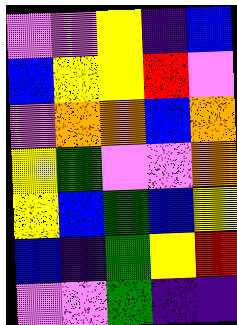[["violet", "violet", "yellow", "indigo", "blue"], ["blue", "yellow", "yellow", "red", "violet"], ["violet", "orange", "orange", "blue", "orange"], ["yellow", "green", "violet", "violet", "orange"], ["yellow", "blue", "green", "blue", "yellow"], ["blue", "indigo", "green", "yellow", "red"], ["violet", "violet", "green", "indigo", "indigo"]]